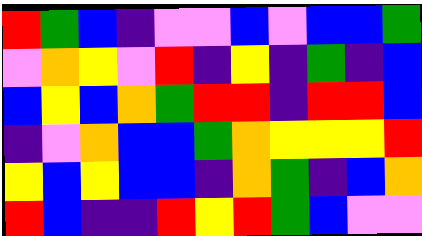[["red", "green", "blue", "indigo", "violet", "violet", "blue", "violet", "blue", "blue", "green"], ["violet", "orange", "yellow", "violet", "red", "indigo", "yellow", "indigo", "green", "indigo", "blue"], ["blue", "yellow", "blue", "orange", "green", "red", "red", "indigo", "red", "red", "blue"], ["indigo", "violet", "orange", "blue", "blue", "green", "orange", "yellow", "yellow", "yellow", "red"], ["yellow", "blue", "yellow", "blue", "blue", "indigo", "orange", "green", "indigo", "blue", "orange"], ["red", "blue", "indigo", "indigo", "red", "yellow", "red", "green", "blue", "violet", "violet"]]